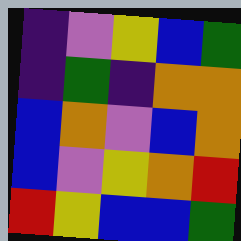[["indigo", "violet", "yellow", "blue", "green"], ["indigo", "green", "indigo", "orange", "orange"], ["blue", "orange", "violet", "blue", "orange"], ["blue", "violet", "yellow", "orange", "red"], ["red", "yellow", "blue", "blue", "green"]]